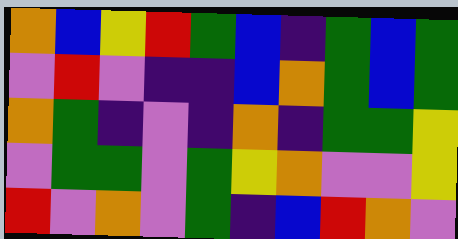[["orange", "blue", "yellow", "red", "green", "blue", "indigo", "green", "blue", "green"], ["violet", "red", "violet", "indigo", "indigo", "blue", "orange", "green", "blue", "green"], ["orange", "green", "indigo", "violet", "indigo", "orange", "indigo", "green", "green", "yellow"], ["violet", "green", "green", "violet", "green", "yellow", "orange", "violet", "violet", "yellow"], ["red", "violet", "orange", "violet", "green", "indigo", "blue", "red", "orange", "violet"]]